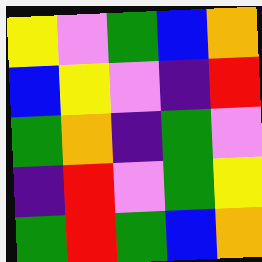[["yellow", "violet", "green", "blue", "orange"], ["blue", "yellow", "violet", "indigo", "red"], ["green", "orange", "indigo", "green", "violet"], ["indigo", "red", "violet", "green", "yellow"], ["green", "red", "green", "blue", "orange"]]